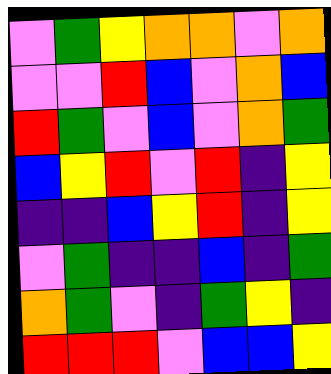[["violet", "green", "yellow", "orange", "orange", "violet", "orange"], ["violet", "violet", "red", "blue", "violet", "orange", "blue"], ["red", "green", "violet", "blue", "violet", "orange", "green"], ["blue", "yellow", "red", "violet", "red", "indigo", "yellow"], ["indigo", "indigo", "blue", "yellow", "red", "indigo", "yellow"], ["violet", "green", "indigo", "indigo", "blue", "indigo", "green"], ["orange", "green", "violet", "indigo", "green", "yellow", "indigo"], ["red", "red", "red", "violet", "blue", "blue", "yellow"]]